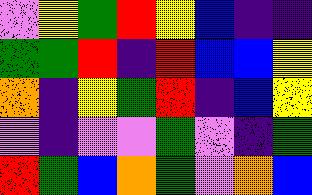[["violet", "yellow", "green", "red", "yellow", "blue", "indigo", "indigo"], ["green", "green", "red", "indigo", "red", "blue", "blue", "yellow"], ["orange", "indigo", "yellow", "green", "red", "indigo", "blue", "yellow"], ["violet", "indigo", "violet", "violet", "green", "violet", "indigo", "green"], ["red", "green", "blue", "orange", "green", "violet", "orange", "blue"]]